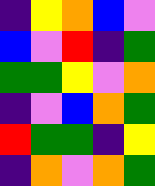[["indigo", "yellow", "orange", "blue", "violet"], ["blue", "violet", "red", "indigo", "green"], ["green", "green", "yellow", "violet", "orange"], ["indigo", "violet", "blue", "orange", "green"], ["red", "green", "green", "indigo", "yellow"], ["indigo", "orange", "violet", "orange", "green"]]